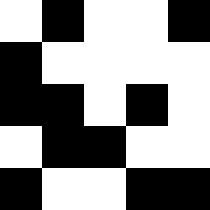[["white", "black", "white", "white", "black"], ["black", "white", "white", "white", "white"], ["black", "black", "white", "black", "white"], ["white", "black", "black", "white", "white"], ["black", "white", "white", "black", "black"]]